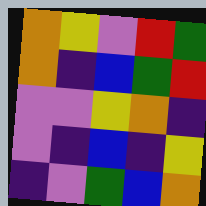[["orange", "yellow", "violet", "red", "green"], ["orange", "indigo", "blue", "green", "red"], ["violet", "violet", "yellow", "orange", "indigo"], ["violet", "indigo", "blue", "indigo", "yellow"], ["indigo", "violet", "green", "blue", "orange"]]